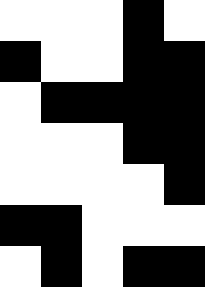[["white", "white", "white", "black", "white"], ["black", "white", "white", "black", "black"], ["white", "black", "black", "black", "black"], ["white", "white", "white", "black", "black"], ["white", "white", "white", "white", "black"], ["black", "black", "white", "white", "white"], ["white", "black", "white", "black", "black"]]